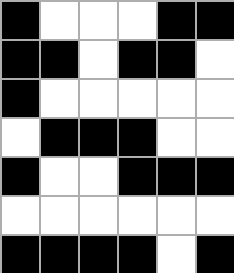[["black", "white", "white", "white", "black", "black"], ["black", "black", "white", "black", "black", "white"], ["black", "white", "white", "white", "white", "white"], ["white", "black", "black", "black", "white", "white"], ["black", "white", "white", "black", "black", "black"], ["white", "white", "white", "white", "white", "white"], ["black", "black", "black", "black", "white", "black"]]